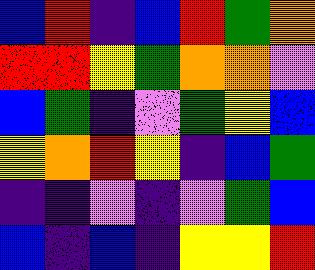[["blue", "red", "indigo", "blue", "red", "green", "orange"], ["red", "red", "yellow", "green", "orange", "orange", "violet"], ["blue", "green", "indigo", "violet", "green", "yellow", "blue"], ["yellow", "orange", "red", "yellow", "indigo", "blue", "green"], ["indigo", "indigo", "violet", "indigo", "violet", "green", "blue"], ["blue", "indigo", "blue", "indigo", "yellow", "yellow", "red"]]